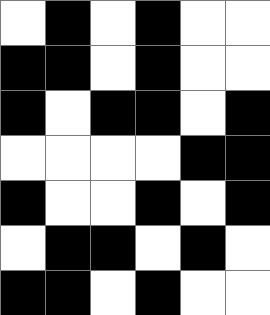[["white", "black", "white", "black", "white", "white"], ["black", "black", "white", "black", "white", "white"], ["black", "white", "black", "black", "white", "black"], ["white", "white", "white", "white", "black", "black"], ["black", "white", "white", "black", "white", "black"], ["white", "black", "black", "white", "black", "white"], ["black", "black", "white", "black", "white", "white"]]